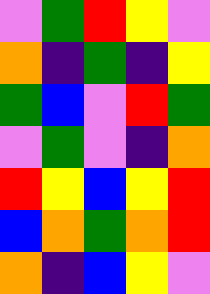[["violet", "green", "red", "yellow", "violet"], ["orange", "indigo", "green", "indigo", "yellow"], ["green", "blue", "violet", "red", "green"], ["violet", "green", "violet", "indigo", "orange"], ["red", "yellow", "blue", "yellow", "red"], ["blue", "orange", "green", "orange", "red"], ["orange", "indigo", "blue", "yellow", "violet"]]